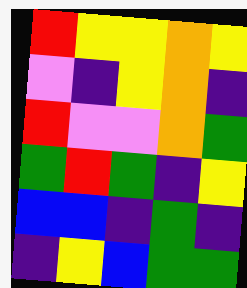[["red", "yellow", "yellow", "orange", "yellow"], ["violet", "indigo", "yellow", "orange", "indigo"], ["red", "violet", "violet", "orange", "green"], ["green", "red", "green", "indigo", "yellow"], ["blue", "blue", "indigo", "green", "indigo"], ["indigo", "yellow", "blue", "green", "green"]]